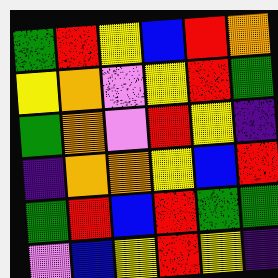[["green", "red", "yellow", "blue", "red", "orange"], ["yellow", "orange", "violet", "yellow", "red", "green"], ["green", "orange", "violet", "red", "yellow", "indigo"], ["indigo", "orange", "orange", "yellow", "blue", "red"], ["green", "red", "blue", "red", "green", "green"], ["violet", "blue", "yellow", "red", "yellow", "indigo"]]